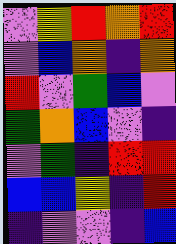[["violet", "yellow", "red", "orange", "red"], ["violet", "blue", "orange", "indigo", "orange"], ["red", "violet", "green", "blue", "violet"], ["green", "orange", "blue", "violet", "indigo"], ["violet", "green", "indigo", "red", "red"], ["blue", "blue", "yellow", "indigo", "red"], ["indigo", "violet", "violet", "indigo", "blue"]]